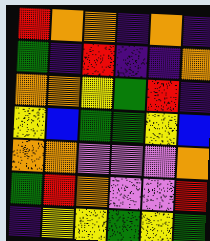[["red", "orange", "orange", "indigo", "orange", "indigo"], ["green", "indigo", "red", "indigo", "indigo", "orange"], ["orange", "orange", "yellow", "green", "red", "indigo"], ["yellow", "blue", "green", "green", "yellow", "blue"], ["orange", "orange", "violet", "violet", "violet", "orange"], ["green", "red", "orange", "violet", "violet", "red"], ["indigo", "yellow", "yellow", "green", "yellow", "green"]]